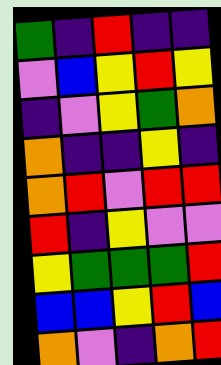[["green", "indigo", "red", "indigo", "indigo"], ["violet", "blue", "yellow", "red", "yellow"], ["indigo", "violet", "yellow", "green", "orange"], ["orange", "indigo", "indigo", "yellow", "indigo"], ["orange", "red", "violet", "red", "red"], ["red", "indigo", "yellow", "violet", "violet"], ["yellow", "green", "green", "green", "red"], ["blue", "blue", "yellow", "red", "blue"], ["orange", "violet", "indigo", "orange", "red"]]